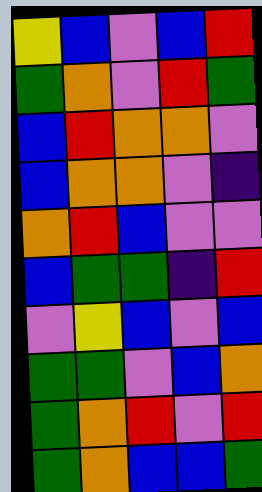[["yellow", "blue", "violet", "blue", "red"], ["green", "orange", "violet", "red", "green"], ["blue", "red", "orange", "orange", "violet"], ["blue", "orange", "orange", "violet", "indigo"], ["orange", "red", "blue", "violet", "violet"], ["blue", "green", "green", "indigo", "red"], ["violet", "yellow", "blue", "violet", "blue"], ["green", "green", "violet", "blue", "orange"], ["green", "orange", "red", "violet", "red"], ["green", "orange", "blue", "blue", "green"]]